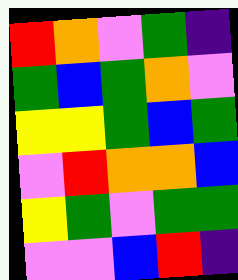[["red", "orange", "violet", "green", "indigo"], ["green", "blue", "green", "orange", "violet"], ["yellow", "yellow", "green", "blue", "green"], ["violet", "red", "orange", "orange", "blue"], ["yellow", "green", "violet", "green", "green"], ["violet", "violet", "blue", "red", "indigo"]]